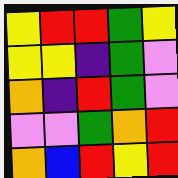[["yellow", "red", "red", "green", "yellow"], ["yellow", "yellow", "indigo", "green", "violet"], ["orange", "indigo", "red", "green", "violet"], ["violet", "violet", "green", "orange", "red"], ["orange", "blue", "red", "yellow", "red"]]